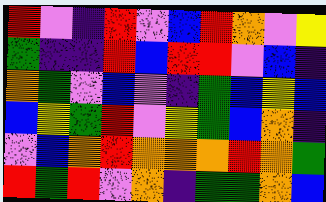[["red", "violet", "indigo", "red", "violet", "blue", "red", "orange", "violet", "yellow"], ["green", "indigo", "indigo", "red", "blue", "red", "red", "violet", "blue", "indigo"], ["orange", "green", "violet", "blue", "violet", "indigo", "green", "blue", "yellow", "blue"], ["blue", "yellow", "green", "red", "violet", "yellow", "green", "blue", "orange", "indigo"], ["violet", "blue", "orange", "red", "orange", "orange", "orange", "red", "orange", "green"], ["red", "green", "red", "violet", "orange", "indigo", "green", "green", "orange", "blue"]]